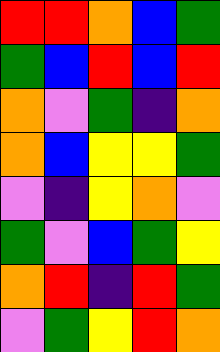[["red", "red", "orange", "blue", "green"], ["green", "blue", "red", "blue", "red"], ["orange", "violet", "green", "indigo", "orange"], ["orange", "blue", "yellow", "yellow", "green"], ["violet", "indigo", "yellow", "orange", "violet"], ["green", "violet", "blue", "green", "yellow"], ["orange", "red", "indigo", "red", "green"], ["violet", "green", "yellow", "red", "orange"]]